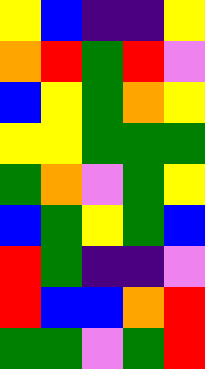[["yellow", "blue", "indigo", "indigo", "yellow"], ["orange", "red", "green", "red", "violet"], ["blue", "yellow", "green", "orange", "yellow"], ["yellow", "yellow", "green", "green", "green"], ["green", "orange", "violet", "green", "yellow"], ["blue", "green", "yellow", "green", "blue"], ["red", "green", "indigo", "indigo", "violet"], ["red", "blue", "blue", "orange", "red"], ["green", "green", "violet", "green", "red"]]